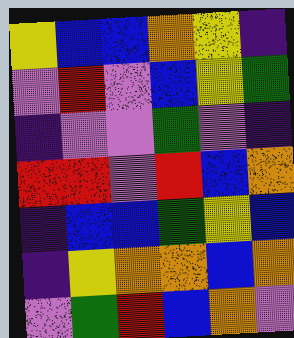[["yellow", "blue", "blue", "orange", "yellow", "indigo"], ["violet", "red", "violet", "blue", "yellow", "green"], ["indigo", "violet", "violet", "green", "violet", "indigo"], ["red", "red", "violet", "red", "blue", "orange"], ["indigo", "blue", "blue", "green", "yellow", "blue"], ["indigo", "yellow", "orange", "orange", "blue", "orange"], ["violet", "green", "red", "blue", "orange", "violet"]]